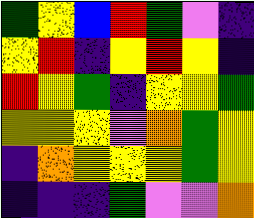[["green", "yellow", "blue", "red", "green", "violet", "indigo"], ["yellow", "red", "indigo", "yellow", "red", "yellow", "indigo"], ["red", "yellow", "green", "indigo", "yellow", "yellow", "green"], ["yellow", "yellow", "yellow", "violet", "orange", "green", "yellow"], ["indigo", "orange", "yellow", "yellow", "yellow", "green", "yellow"], ["indigo", "indigo", "indigo", "green", "violet", "violet", "orange"]]